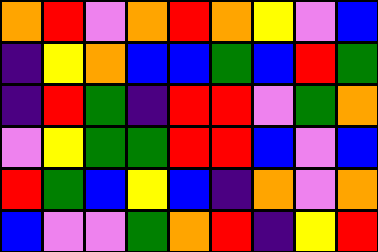[["orange", "red", "violet", "orange", "red", "orange", "yellow", "violet", "blue"], ["indigo", "yellow", "orange", "blue", "blue", "green", "blue", "red", "green"], ["indigo", "red", "green", "indigo", "red", "red", "violet", "green", "orange"], ["violet", "yellow", "green", "green", "red", "red", "blue", "violet", "blue"], ["red", "green", "blue", "yellow", "blue", "indigo", "orange", "violet", "orange"], ["blue", "violet", "violet", "green", "orange", "red", "indigo", "yellow", "red"]]